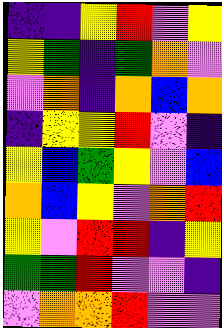[["indigo", "indigo", "yellow", "red", "violet", "yellow"], ["yellow", "green", "indigo", "green", "orange", "violet"], ["violet", "orange", "indigo", "orange", "blue", "orange"], ["indigo", "yellow", "yellow", "red", "violet", "indigo"], ["yellow", "blue", "green", "yellow", "violet", "blue"], ["orange", "blue", "yellow", "violet", "orange", "red"], ["yellow", "violet", "red", "red", "indigo", "yellow"], ["green", "green", "red", "violet", "violet", "indigo"], ["violet", "orange", "orange", "red", "violet", "violet"]]